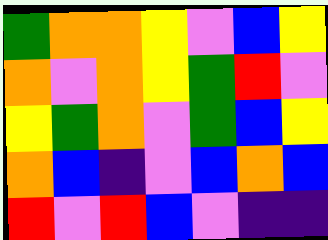[["green", "orange", "orange", "yellow", "violet", "blue", "yellow"], ["orange", "violet", "orange", "yellow", "green", "red", "violet"], ["yellow", "green", "orange", "violet", "green", "blue", "yellow"], ["orange", "blue", "indigo", "violet", "blue", "orange", "blue"], ["red", "violet", "red", "blue", "violet", "indigo", "indigo"]]